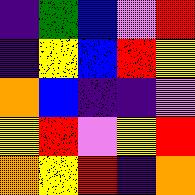[["indigo", "green", "blue", "violet", "red"], ["indigo", "yellow", "blue", "red", "yellow"], ["orange", "blue", "indigo", "indigo", "violet"], ["yellow", "red", "violet", "yellow", "red"], ["orange", "yellow", "red", "indigo", "orange"]]